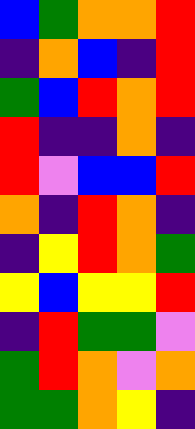[["blue", "green", "orange", "orange", "red"], ["indigo", "orange", "blue", "indigo", "red"], ["green", "blue", "red", "orange", "red"], ["red", "indigo", "indigo", "orange", "indigo"], ["red", "violet", "blue", "blue", "red"], ["orange", "indigo", "red", "orange", "indigo"], ["indigo", "yellow", "red", "orange", "green"], ["yellow", "blue", "yellow", "yellow", "red"], ["indigo", "red", "green", "green", "violet"], ["green", "red", "orange", "violet", "orange"], ["green", "green", "orange", "yellow", "indigo"]]